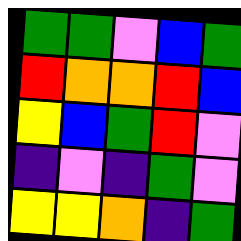[["green", "green", "violet", "blue", "green"], ["red", "orange", "orange", "red", "blue"], ["yellow", "blue", "green", "red", "violet"], ["indigo", "violet", "indigo", "green", "violet"], ["yellow", "yellow", "orange", "indigo", "green"]]